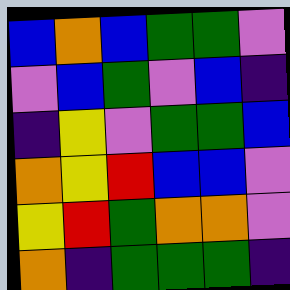[["blue", "orange", "blue", "green", "green", "violet"], ["violet", "blue", "green", "violet", "blue", "indigo"], ["indigo", "yellow", "violet", "green", "green", "blue"], ["orange", "yellow", "red", "blue", "blue", "violet"], ["yellow", "red", "green", "orange", "orange", "violet"], ["orange", "indigo", "green", "green", "green", "indigo"]]